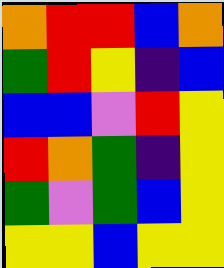[["orange", "red", "red", "blue", "orange"], ["green", "red", "yellow", "indigo", "blue"], ["blue", "blue", "violet", "red", "yellow"], ["red", "orange", "green", "indigo", "yellow"], ["green", "violet", "green", "blue", "yellow"], ["yellow", "yellow", "blue", "yellow", "yellow"]]